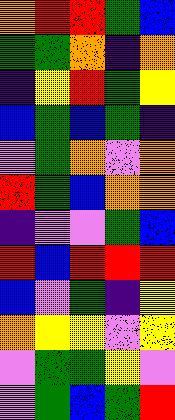[["orange", "red", "red", "green", "blue"], ["green", "green", "orange", "indigo", "orange"], ["indigo", "yellow", "red", "green", "yellow"], ["blue", "green", "blue", "green", "indigo"], ["violet", "green", "orange", "violet", "orange"], ["red", "green", "blue", "orange", "orange"], ["indigo", "violet", "violet", "green", "blue"], ["red", "blue", "red", "red", "red"], ["blue", "violet", "green", "indigo", "yellow"], ["orange", "yellow", "yellow", "violet", "yellow"], ["violet", "green", "green", "yellow", "violet"], ["violet", "green", "blue", "green", "red"]]